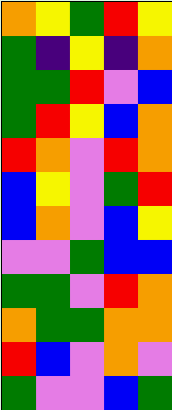[["orange", "yellow", "green", "red", "yellow"], ["green", "indigo", "yellow", "indigo", "orange"], ["green", "green", "red", "violet", "blue"], ["green", "red", "yellow", "blue", "orange"], ["red", "orange", "violet", "red", "orange"], ["blue", "yellow", "violet", "green", "red"], ["blue", "orange", "violet", "blue", "yellow"], ["violet", "violet", "green", "blue", "blue"], ["green", "green", "violet", "red", "orange"], ["orange", "green", "green", "orange", "orange"], ["red", "blue", "violet", "orange", "violet"], ["green", "violet", "violet", "blue", "green"]]